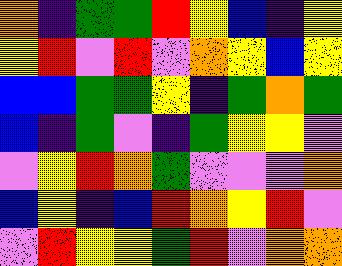[["orange", "indigo", "green", "green", "red", "yellow", "blue", "indigo", "yellow"], ["yellow", "red", "violet", "red", "violet", "orange", "yellow", "blue", "yellow"], ["blue", "blue", "green", "green", "yellow", "indigo", "green", "orange", "green"], ["blue", "indigo", "green", "violet", "indigo", "green", "yellow", "yellow", "violet"], ["violet", "yellow", "red", "orange", "green", "violet", "violet", "violet", "orange"], ["blue", "yellow", "indigo", "blue", "red", "orange", "yellow", "red", "violet"], ["violet", "red", "yellow", "yellow", "green", "red", "violet", "orange", "orange"]]